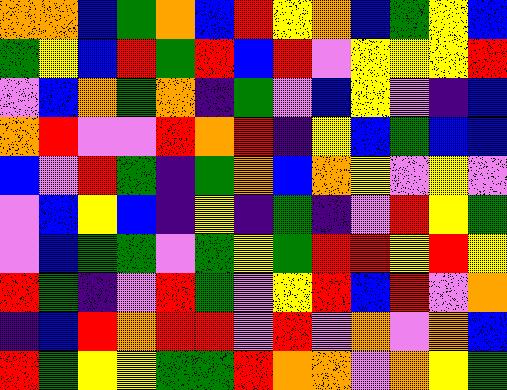[["orange", "orange", "blue", "green", "orange", "blue", "red", "yellow", "orange", "blue", "green", "yellow", "blue"], ["green", "yellow", "blue", "red", "green", "red", "blue", "red", "violet", "yellow", "yellow", "yellow", "red"], ["violet", "blue", "orange", "green", "orange", "indigo", "green", "violet", "blue", "yellow", "violet", "indigo", "blue"], ["orange", "red", "violet", "violet", "red", "orange", "red", "indigo", "yellow", "blue", "green", "blue", "blue"], ["blue", "violet", "red", "green", "indigo", "green", "orange", "blue", "orange", "yellow", "violet", "yellow", "violet"], ["violet", "blue", "yellow", "blue", "indigo", "yellow", "indigo", "green", "indigo", "violet", "red", "yellow", "green"], ["violet", "blue", "green", "green", "violet", "green", "yellow", "green", "red", "red", "yellow", "red", "yellow"], ["red", "green", "indigo", "violet", "red", "green", "violet", "yellow", "red", "blue", "red", "violet", "orange"], ["indigo", "blue", "red", "orange", "red", "red", "violet", "red", "violet", "orange", "violet", "orange", "blue"], ["red", "green", "yellow", "yellow", "green", "green", "red", "orange", "orange", "violet", "orange", "yellow", "green"]]